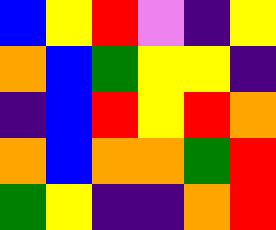[["blue", "yellow", "red", "violet", "indigo", "yellow"], ["orange", "blue", "green", "yellow", "yellow", "indigo"], ["indigo", "blue", "red", "yellow", "red", "orange"], ["orange", "blue", "orange", "orange", "green", "red"], ["green", "yellow", "indigo", "indigo", "orange", "red"]]